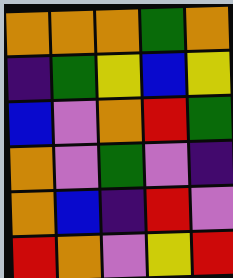[["orange", "orange", "orange", "green", "orange"], ["indigo", "green", "yellow", "blue", "yellow"], ["blue", "violet", "orange", "red", "green"], ["orange", "violet", "green", "violet", "indigo"], ["orange", "blue", "indigo", "red", "violet"], ["red", "orange", "violet", "yellow", "red"]]